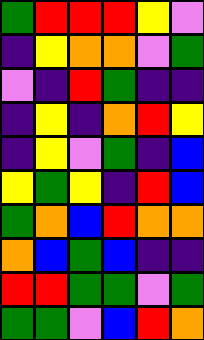[["green", "red", "red", "red", "yellow", "violet"], ["indigo", "yellow", "orange", "orange", "violet", "green"], ["violet", "indigo", "red", "green", "indigo", "indigo"], ["indigo", "yellow", "indigo", "orange", "red", "yellow"], ["indigo", "yellow", "violet", "green", "indigo", "blue"], ["yellow", "green", "yellow", "indigo", "red", "blue"], ["green", "orange", "blue", "red", "orange", "orange"], ["orange", "blue", "green", "blue", "indigo", "indigo"], ["red", "red", "green", "green", "violet", "green"], ["green", "green", "violet", "blue", "red", "orange"]]